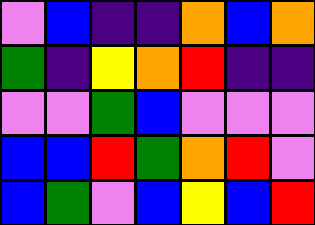[["violet", "blue", "indigo", "indigo", "orange", "blue", "orange"], ["green", "indigo", "yellow", "orange", "red", "indigo", "indigo"], ["violet", "violet", "green", "blue", "violet", "violet", "violet"], ["blue", "blue", "red", "green", "orange", "red", "violet"], ["blue", "green", "violet", "blue", "yellow", "blue", "red"]]